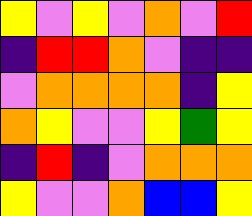[["yellow", "violet", "yellow", "violet", "orange", "violet", "red"], ["indigo", "red", "red", "orange", "violet", "indigo", "indigo"], ["violet", "orange", "orange", "orange", "orange", "indigo", "yellow"], ["orange", "yellow", "violet", "violet", "yellow", "green", "yellow"], ["indigo", "red", "indigo", "violet", "orange", "orange", "orange"], ["yellow", "violet", "violet", "orange", "blue", "blue", "yellow"]]